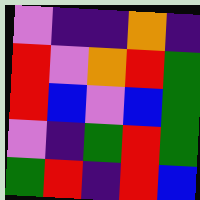[["violet", "indigo", "indigo", "orange", "indigo"], ["red", "violet", "orange", "red", "green"], ["red", "blue", "violet", "blue", "green"], ["violet", "indigo", "green", "red", "green"], ["green", "red", "indigo", "red", "blue"]]